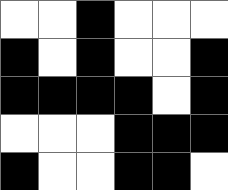[["white", "white", "black", "white", "white", "white"], ["black", "white", "black", "white", "white", "black"], ["black", "black", "black", "black", "white", "black"], ["white", "white", "white", "black", "black", "black"], ["black", "white", "white", "black", "black", "white"]]